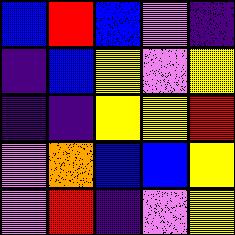[["blue", "red", "blue", "violet", "indigo"], ["indigo", "blue", "yellow", "violet", "yellow"], ["indigo", "indigo", "yellow", "yellow", "red"], ["violet", "orange", "blue", "blue", "yellow"], ["violet", "red", "indigo", "violet", "yellow"]]